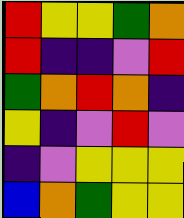[["red", "yellow", "yellow", "green", "orange"], ["red", "indigo", "indigo", "violet", "red"], ["green", "orange", "red", "orange", "indigo"], ["yellow", "indigo", "violet", "red", "violet"], ["indigo", "violet", "yellow", "yellow", "yellow"], ["blue", "orange", "green", "yellow", "yellow"]]